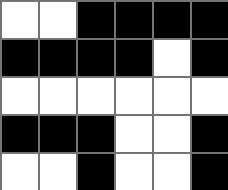[["white", "white", "black", "black", "black", "black"], ["black", "black", "black", "black", "white", "black"], ["white", "white", "white", "white", "white", "white"], ["black", "black", "black", "white", "white", "black"], ["white", "white", "black", "white", "white", "black"]]